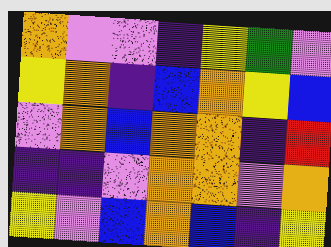[["orange", "violet", "violet", "indigo", "yellow", "green", "violet"], ["yellow", "orange", "indigo", "blue", "orange", "yellow", "blue"], ["violet", "orange", "blue", "orange", "orange", "indigo", "red"], ["indigo", "indigo", "violet", "orange", "orange", "violet", "orange"], ["yellow", "violet", "blue", "orange", "blue", "indigo", "yellow"]]